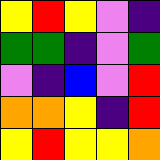[["yellow", "red", "yellow", "violet", "indigo"], ["green", "green", "indigo", "violet", "green"], ["violet", "indigo", "blue", "violet", "red"], ["orange", "orange", "yellow", "indigo", "red"], ["yellow", "red", "yellow", "yellow", "orange"]]